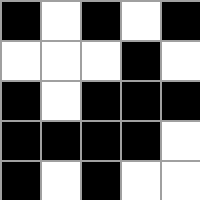[["black", "white", "black", "white", "black"], ["white", "white", "white", "black", "white"], ["black", "white", "black", "black", "black"], ["black", "black", "black", "black", "white"], ["black", "white", "black", "white", "white"]]